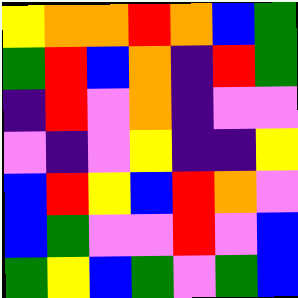[["yellow", "orange", "orange", "red", "orange", "blue", "green"], ["green", "red", "blue", "orange", "indigo", "red", "green"], ["indigo", "red", "violet", "orange", "indigo", "violet", "violet"], ["violet", "indigo", "violet", "yellow", "indigo", "indigo", "yellow"], ["blue", "red", "yellow", "blue", "red", "orange", "violet"], ["blue", "green", "violet", "violet", "red", "violet", "blue"], ["green", "yellow", "blue", "green", "violet", "green", "blue"]]